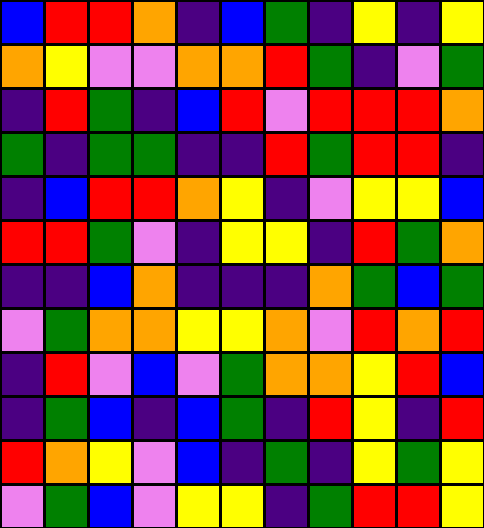[["blue", "red", "red", "orange", "indigo", "blue", "green", "indigo", "yellow", "indigo", "yellow"], ["orange", "yellow", "violet", "violet", "orange", "orange", "red", "green", "indigo", "violet", "green"], ["indigo", "red", "green", "indigo", "blue", "red", "violet", "red", "red", "red", "orange"], ["green", "indigo", "green", "green", "indigo", "indigo", "red", "green", "red", "red", "indigo"], ["indigo", "blue", "red", "red", "orange", "yellow", "indigo", "violet", "yellow", "yellow", "blue"], ["red", "red", "green", "violet", "indigo", "yellow", "yellow", "indigo", "red", "green", "orange"], ["indigo", "indigo", "blue", "orange", "indigo", "indigo", "indigo", "orange", "green", "blue", "green"], ["violet", "green", "orange", "orange", "yellow", "yellow", "orange", "violet", "red", "orange", "red"], ["indigo", "red", "violet", "blue", "violet", "green", "orange", "orange", "yellow", "red", "blue"], ["indigo", "green", "blue", "indigo", "blue", "green", "indigo", "red", "yellow", "indigo", "red"], ["red", "orange", "yellow", "violet", "blue", "indigo", "green", "indigo", "yellow", "green", "yellow"], ["violet", "green", "blue", "violet", "yellow", "yellow", "indigo", "green", "red", "red", "yellow"]]